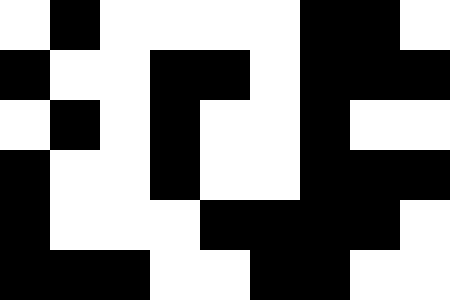[["white", "black", "white", "white", "white", "white", "black", "black", "white"], ["black", "white", "white", "black", "black", "white", "black", "black", "black"], ["white", "black", "white", "black", "white", "white", "black", "white", "white"], ["black", "white", "white", "black", "white", "white", "black", "black", "black"], ["black", "white", "white", "white", "black", "black", "black", "black", "white"], ["black", "black", "black", "white", "white", "black", "black", "white", "white"]]